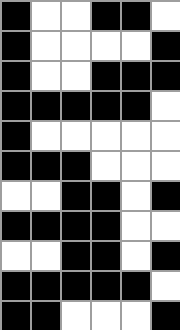[["black", "white", "white", "black", "black", "white"], ["black", "white", "white", "white", "white", "black"], ["black", "white", "white", "black", "black", "black"], ["black", "black", "black", "black", "black", "white"], ["black", "white", "white", "white", "white", "white"], ["black", "black", "black", "white", "white", "white"], ["white", "white", "black", "black", "white", "black"], ["black", "black", "black", "black", "white", "white"], ["white", "white", "black", "black", "white", "black"], ["black", "black", "black", "black", "black", "white"], ["black", "black", "white", "white", "white", "black"]]